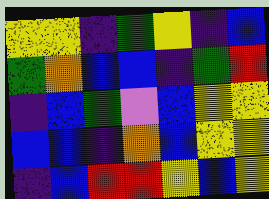[["yellow", "yellow", "indigo", "green", "yellow", "indigo", "blue"], ["green", "orange", "blue", "blue", "indigo", "green", "red"], ["indigo", "blue", "green", "violet", "blue", "yellow", "yellow"], ["blue", "blue", "indigo", "orange", "blue", "yellow", "yellow"], ["indigo", "blue", "red", "red", "yellow", "blue", "yellow"]]